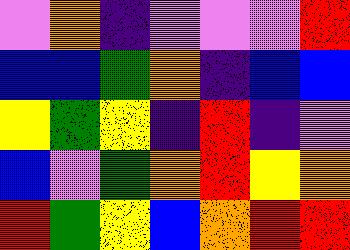[["violet", "orange", "indigo", "violet", "violet", "violet", "red"], ["blue", "blue", "green", "orange", "indigo", "blue", "blue"], ["yellow", "green", "yellow", "indigo", "red", "indigo", "violet"], ["blue", "violet", "green", "orange", "red", "yellow", "orange"], ["red", "green", "yellow", "blue", "orange", "red", "red"]]